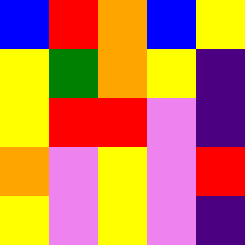[["blue", "red", "orange", "blue", "yellow"], ["yellow", "green", "orange", "yellow", "indigo"], ["yellow", "red", "red", "violet", "indigo"], ["orange", "violet", "yellow", "violet", "red"], ["yellow", "violet", "yellow", "violet", "indigo"]]